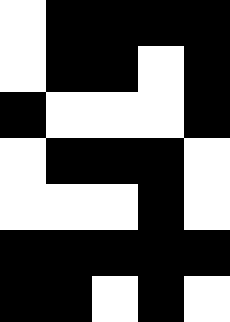[["white", "black", "black", "black", "black"], ["white", "black", "black", "white", "black"], ["black", "white", "white", "white", "black"], ["white", "black", "black", "black", "white"], ["white", "white", "white", "black", "white"], ["black", "black", "black", "black", "black"], ["black", "black", "white", "black", "white"]]